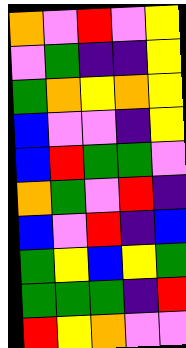[["orange", "violet", "red", "violet", "yellow"], ["violet", "green", "indigo", "indigo", "yellow"], ["green", "orange", "yellow", "orange", "yellow"], ["blue", "violet", "violet", "indigo", "yellow"], ["blue", "red", "green", "green", "violet"], ["orange", "green", "violet", "red", "indigo"], ["blue", "violet", "red", "indigo", "blue"], ["green", "yellow", "blue", "yellow", "green"], ["green", "green", "green", "indigo", "red"], ["red", "yellow", "orange", "violet", "violet"]]